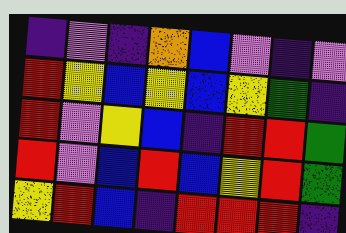[["indigo", "violet", "indigo", "orange", "blue", "violet", "indigo", "violet"], ["red", "yellow", "blue", "yellow", "blue", "yellow", "green", "indigo"], ["red", "violet", "yellow", "blue", "indigo", "red", "red", "green"], ["red", "violet", "blue", "red", "blue", "yellow", "red", "green"], ["yellow", "red", "blue", "indigo", "red", "red", "red", "indigo"]]